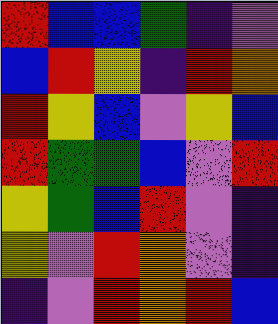[["red", "blue", "blue", "green", "indigo", "violet"], ["blue", "red", "yellow", "indigo", "red", "orange"], ["red", "yellow", "blue", "violet", "yellow", "blue"], ["red", "green", "green", "blue", "violet", "red"], ["yellow", "green", "blue", "red", "violet", "indigo"], ["yellow", "violet", "red", "orange", "violet", "indigo"], ["indigo", "violet", "red", "orange", "red", "blue"]]